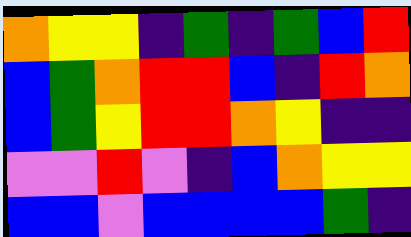[["orange", "yellow", "yellow", "indigo", "green", "indigo", "green", "blue", "red"], ["blue", "green", "orange", "red", "red", "blue", "indigo", "red", "orange"], ["blue", "green", "yellow", "red", "red", "orange", "yellow", "indigo", "indigo"], ["violet", "violet", "red", "violet", "indigo", "blue", "orange", "yellow", "yellow"], ["blue", "blue", "violet", "blue", "blue", "blue", "blue", "green", "indigo"]]